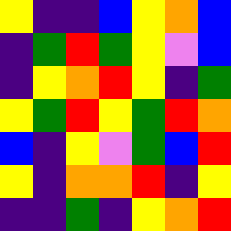[["yellow", "indigo", "indigo", "blue", "yellow", "orange", "blue"], ["indigo", "green", "red", "green", "yellow", "violet", "blue"], ["indigo", "yellow", "orange", "red", "yellow", "indigo", "green"], ["yellow", "green", "red", "yellow", "green", "red", "orange"], ["blue", "indigo", "yellow", "violet", "green", "blue", "red"], ["yellow", "indigo", "orange", "orange", "red", "indigo", "yellow"], ["indigo", "indigo", "green", "indigo", "yellow", "orange", "red"]]